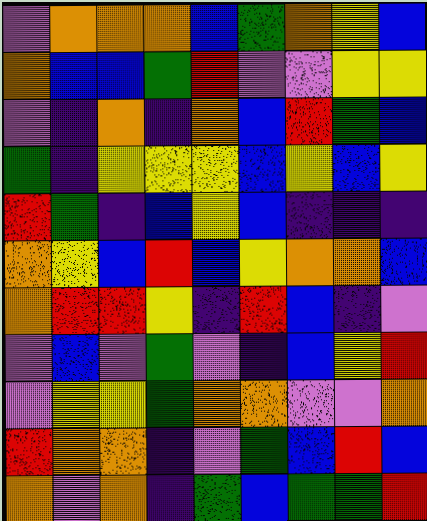[["violet", "orange", "orange", "orange", "blue", "green", "orange", "yellow", "blue"], ["orange", "blue", "blue", "green", "red", "violet", "violet", "yellow", "yellow"], ["violet", "indigo", "orange", "indigo", "orange", "blue", "red", "green", "blue"], ["green", "indigo", "yellow", "yellow", "yellow", "blue", "yellow", "blue", "yellow"], ["red", "green", "indigo", "blue", "yellow", "blue", "indigo", "indigo", "indigo"], ["orange", "yellow", "blue", "red", "blue", "yellow", "orange", "orange", "blue"], ["orange", "red", "red", "yellow", "indigo", "red", "blue", "indigo", "violet"], ["violet", "blue", "violet", "green", "violet", "indigo", "blue", "yellow", "red"], ["violet", "yellow", "yellow", "green", "orange", "orange", "violet", "violet", "orange"], ["red", "orange", "orange", "indigo", "violet", "green", "blue", "red", "blue"], ["orange", "violet", "orange", "indigo", "green", "blue", "green", "green", "red"]]